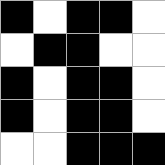[["black", "white", "black", "black", "white"], ["white", "black", "black", "white", "white"], ["black", "white", "black", "black", "white"], ["black", "white", "black", "black", "white"], ["white", "white", "black", "black", "black"]]